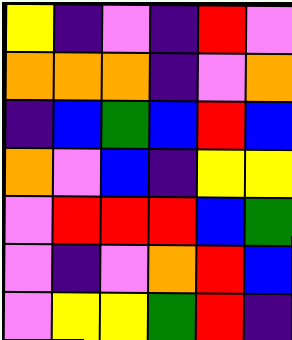[["yellow", "indigo", "violet", "indigo", "red", "violet"], ["orange", "orange", "orange", "indigo", "violet", "orange"], ["indigo", "blue", "green", "blue", "red", "blue"], ["orange", "violet", "blue", "indigo", "yellow", "yellow"], ["violet", "red", "red", "red", "blue", "green"], ["violet", "indigo", "violet", "orange", "red", "blue"], ["violet", "yellow", "yellow", "green", "red", "indigo"]]